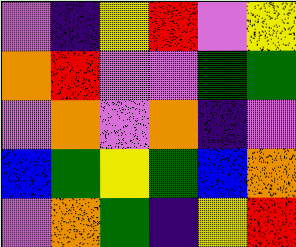[["violet", "indigo", "yellow", "red", "violet", "yellow"], ["orange", "red", "violet", "violet", "green", "green"], ["violet", "orange", "violet", "orange", "indigo", "violet"], ["blue", "green", "yellow", "green", "blue", "orange"], ["violet", "orange", "green", "indigo", "yellow", "red"]]